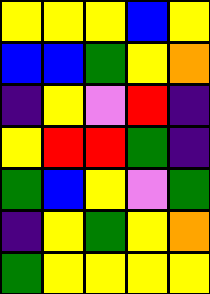[["yellow", "yellow", "yellow", "blue", "yellow"], ["blue", "blue", "green", "yellow", "orange"], ["indigo", "yellow", "violet", "red", "indigo"], ["yellow", "red", "red", "green", "indigo"], ["green", "blue", "yellow", "violet", "green"], ["indigo", "yellow", "green", "yellow", "orange"], ["green", "yellow", "yellow", "yellow", "yellow"]]